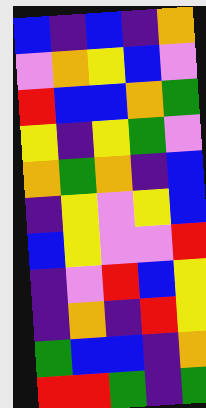[["blue", "indigo", "blue", "indigo", "orange"], ["violet", "orange", "yellow", "blue", "violet"], ["red", "blue", "blue", "orange", "green"], ["yellow", "indigo", "yellow", "green", "violet"], ["orange", "green", "orange", "indigo", "blue"], ["indigo", "yellow", "violet", "yellow", "blue"], ["blue", "yellow", "violet", "violet", "red"], ["indigo", "violet", "red", "blue", "yellow"], ["indigo", "orange", "indigo", "red", "yellow"], ["green", "blue", "blue", "indigo", "orange"], ["red", "red", "green", "indigo", "green"]]